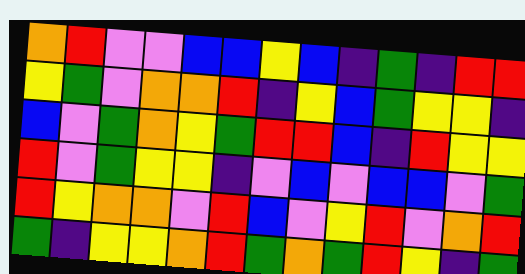[["orange", "red", "violet", "violet", "blue", "blue", "yellow", "blue", "indigo", "green", "indigo", "red", "red"], ["yellow", "green", "violet", "orange", "orange", "red", "indigo", "yellow", "blue", "green", "yellow", "yellow", "indigo"], ["blue", "violet", "green", "orange", "yellow", "green", "red", "red", "blue", "indigo", "red", "yellow", "yellow"], ["red", "violet", "green", "yellow", "yellow", "indigo", "violet", "blue", "violet", "blue", "blue", "violet", "green"], ["red", "yellow", "orange", "orange", "violet", "red", "blue", "violet", "yellow", "red", "violet", "orange", "red"], ["green", "indigo", "yellow", "yellow", "orange", "red", "green", "orange", "green", "red", "yellow", "indigo", "green"]]